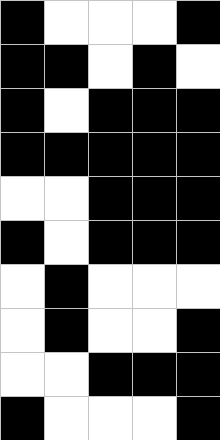[["black", "white", "white", "white", "black"], ["black", "black", "white", "black", "white"], ["black", "white", "black", "black", "black"], ["black", "black", "black", "black", "black"], ["white", "white", "black", "black", "black"], ["black", "white", "black", "black", "black"], ["white", "black", "white", "white", "white"], ["white", "black", "white", "white", "black"], ["white", "white", "black", "black", "black"], ["black", "white", "white", "white", "black"]]